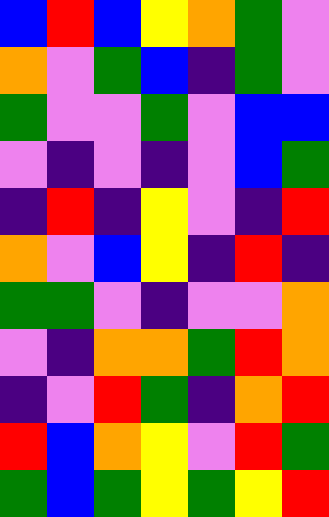[["blue", "red", "blue", "yellow", "orange", "green", "violet"], ["orange", "violet", "green", "blue", "indigo", "green", "violet"], ["green", "violet", "violet", "green", "violet", "blue", "blue"], ["violet", "indigo", "violet", "indigo", "violet", "blue", "green"], ["indigo", "red", "indigo", "yellow", "violet", "indigo", "red"], ["orange", "violet", "blue", "yellow", "indigo", "red", "indigo"], ["green", "green", "violet", "indigo", "violet", "violet", "orange"], ["violet", "indigo", "orange", "orange", "green", "red", "orange"], ["indigo", "violet", "red", "green", "indigo", "orange", "red"], ["red", "blue", "orange", "yellow", "violet", "red", "green"], ["green", "blue", "green", "yellow", "green", "yellow", "red"]]